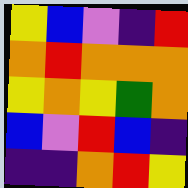[["yellow", "blue", "violet", "indigo", "red"], ["orange", "red", "orange", "orange", "orange"], ["yellow", "orange", "yellow", "green", "orange"], ["blue", "violet", "red", "blue", "indigo"], ["indigo", "indigo", "orange", "red", "yellow"]]